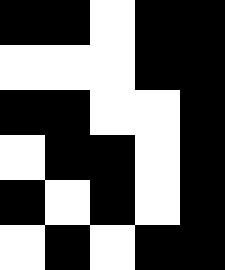[["black", "black", "white", "black", "black"], ["white", "white", "white", "black", "black"], ["black", "black", "white", "white", "black"], ["white", "black", "black", "white", "black"], ["black", "white", "black", "white", "black"], ["white", "black", "white", "black", "black"]]